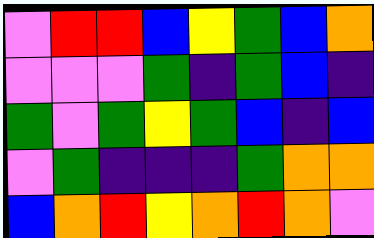[["violet", "red", "red", "blue", "yellow", "green", "blue", "orange"], ["violet", "violet", "violet", "green", "indigo", "green", "blue", "indigo"], ["green", "violet", "green", "yellow", "green", "blue", "indigo", "blue"], ["violet", "green", "indigo", "indigo", "indigo", "green", "orange", "orange"], ["blue", "orange", "red", "yellow", "orange", "red", "orange", "violet"]]